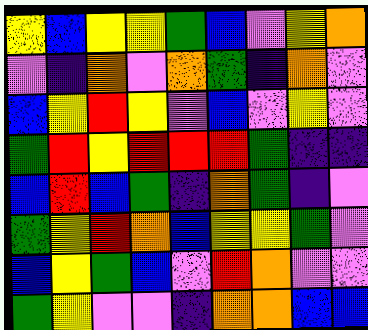[["yellow", "blue", "yellow", "yellow", "green", "blue", "violet", "yellow", "orange"], ["violet", "indigo", "orange", "violet", "orange", "green", "indigo", "orange", "violet"], ["blue", "yellow", "red", "yellow", "violet", "blue", "violet", "yellow", "violet"], ["green", "red", "yellow", "red", "red", "red", "green", "indigo", "indigo"], ["blue", "red", "blue", "green", "indigo", "orange", "green", "indigo", "violet"], ["green", "yellow", "red", "orange", "blue", "yellow", "yellow", "green", "violet"], ["blue", "yellow", "green", "blue", "violet", "red", "orange", "violet", "violet"], ["green", "yellow", "violet", "violet", "indigo", "orange", "orange", "blue", "blue"]]